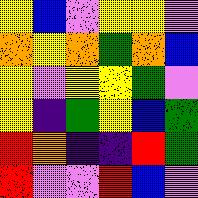[["yellow", "blue", "violet", "yellow", "yellow", "violet"], ["orange", "yellow", "orange", "green", "orange", "blue"], ["yellow", "violet", "yellow", "yellow", "green", "violet"], ["yellow", "indigo", "green", "yellow", "blue", "green"], ["red", "orange", "indigo", "indigo", "red", "green"], ["red", "violet", "violet", "red", "blue", "violet"]]